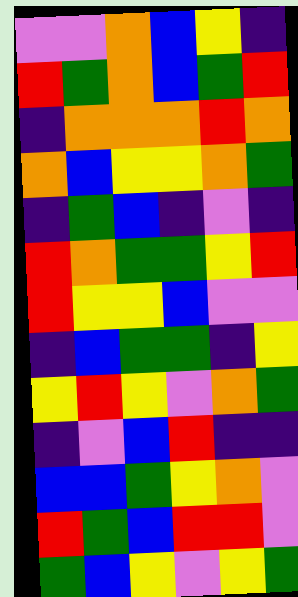[["violet", "violet", "orange", "blue", "yellow", "indigo"], ["red", "green", "orange", "blue", "green", "red"], ["indigo", "orange", "orange", "orange", "red", "orange"], ["orange", "blue", "yellow", "yellow", "orange", "green"], ["indigo", "green", "blue", "indigo", "violet", "indigo"], ["red", "orange", "green", "green", "yellow", "red"], ["red", "yellow", "yellow", "blue", "violet", "violet"], ["indigo", "blue", "green", "green", "indigo", "yellow"], ["yellow", "red", "yellow", "violet", "orange", "green"], ["indigo", "violet", "blue", "red", "indigo", "indigo"], ["blue", "blue", "green", "yellow", "orange", "violet"], ["red", "green", "blue", "red", "red", "violet"], ["green", "blue", "yellow", "violet", "yellow", "green"]]